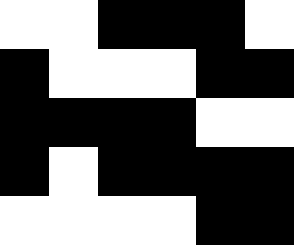[["white", "white", "black", "black", "black", "white"], ["black", "white", "white", "white", "black", "black"], ["black", "black", "black", "black", "white", "white"], ["black", "white", "black", "black", "black", "black"], ["white", "white", "white", "white", "black", "black"]]